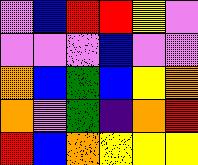[["violet", "blue", "red", "red", "yellow", "violet"], ["violet", "violet", "violet", "blue", "violet", "violet"], ["orange", "blue", "green", "blue", "yellow", "orange"], ["orange", "violet", "green", "indigo", "orange", "red"], ["red", "blue", "orange", "yellow", "yellow", "yellow"]]